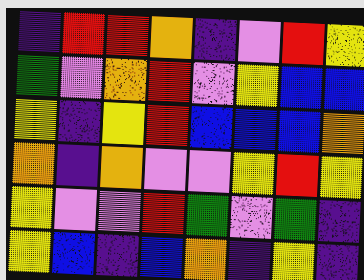[["indigo", "red", "red", "orange", "indigo", "violet", "red", "yellow"], ["green", "violet", "orange", "red", "violet", "yellow", "blue", "blue"], ["yellow", "indigo", "yellow", "red", "blue", "blue", "blue", "orange"], ["orange", "indigo", "orange", "violet", "violet", "yellow", "red", "yellow"], ["yellow", "violet", "violet", "red", "green", "violet", "green", "indigo"], ["yellow", "blue", "indigo", "blue", "orange", "indigo", "yellow", "indigo"]]